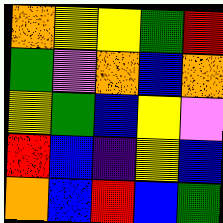[["orange", "yellow", "yellow", "green", "red"], ["green", "violet", "orange", "blue", "orange"], ["yellow", "green", "blue", "yellow", "violet"], ["red", "blue", "indigo", "yellow", "blue"], ["orange", "blue", "red", "blue", "green"]]